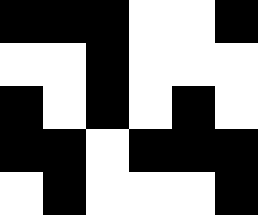[["black", "black", "black", "white", "white", "black"], ["white", "white", "black", "white", "white", "white"], ["black", "white", "black", "white", "black", "white"], ["black", "black", "white", "black", "black", "black"], ["white", "black", "white", "white", "white", "black"]]